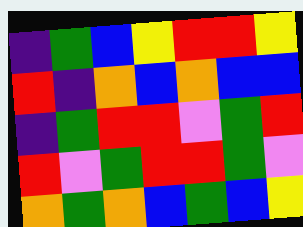[["indigo", "green", "blue", "yellow", "red", "red", "yellow"], ["red", "indigo", "orange", "blue", "orange", "blue", "blue"], ["indigo", "green", "red", "red", "violet", "green", "red"], ["red", "violet", "green", "red", "red", "green", "violet"], ["orange", "green", "orange", "blue", "green", "blue", "yellow"]]